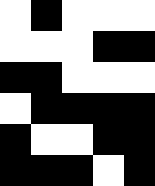[["white", "black", "white", "white", "white"], ["white", "white", "white", "black", "black"], ["black", "black", "white", "white", "white"], ["white", "black", "black", "black", "black"], ["black", "white", "white", "black", "black"], ["black", "black", "black", "white", "black"]]